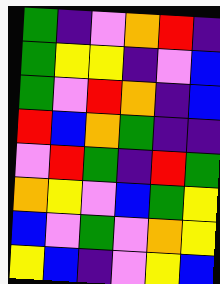[["green", "indigo", "violet", "orange", "red", "indigo"], ["green", "yellow", "yellow", "indigo", "violet", "blue"], ["green", "violet", "red", "orange", "indigo", "blue"], ["red", "blue", "orange", "green", "indigo", "indigo"], ["violet", "red", "green", "indigo", "red", "green"], ["orange", "yellow", "violet", "blue", "green", "yellow"], ["blue", "violet", "green", "violet", "orange", "yellow"], ["yellow", "blue", "indigo", "violet", "yellow", "blue"]]